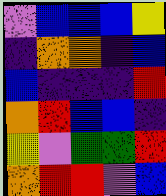[["violet", "blue", "blue", "blue", "yellow"], ["indigo", "orange", "orange", "indigo", "blue"], ["blue", "indigo", "indigo", "indigo", "red"], ["orange", "red", "blue", "blue", "indigo"], ["yellow", "violet", "green", "green", "red"], ["orange", "red", "red", "violet", "blue"]]